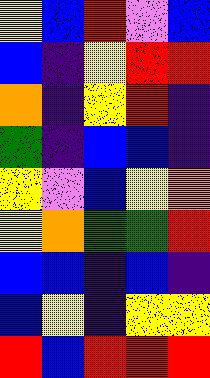[["yellow", "blue", "red", "violet", "blue"], ["blue", "indigo", "yellow", "red", "red"], ["orange", "indigo", "yellow", "red", "indigo"], ["green", "indigo", "blue", "blue", "indigo"], ["yellow", "violet", "blue", "yellow", "orange"], ["yellow", "orange", "green", "green", "red"], ["blue", "blue", "indigo", "blue", "indigo"], ["blue", "yellow", "indigo", "yellow", "yellow"], ["red", "blue", "red", "red", "red"]]